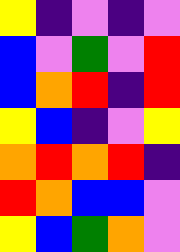[["yellow", "indigo", "violet", "indigo", "violet"], ["blue", "violet", "green", "violet", "red"], ["blue", "orange", "red", "indigo", "red"], ["yellow", "blue", "indigo", "violet", "yellow"], ["orange", "red", "orange", "red", "indigo"], ["red", "orange", "blue", "blue", "violet"], ["yellow", "blue", "green", "orange", "violet"]]